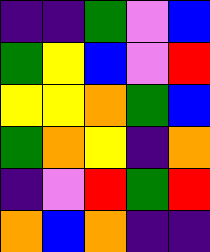[["indigo", "indigo", "green", "violet", "blue"], ["green", "yellow", "blue", "violet", "red"], ["yellow", "yellow", "orange", "green", "blue"], ["green", "orange", "yellow", "indigo", "orange"], ["indigo", "violet", "red", "green", "red"], ["orange", "blue", "orange", "indigo", "indigo"]]